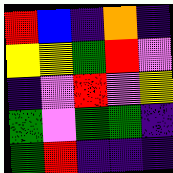[["red", "blue", "indigo", "orange", "indigo"], ["yellow", "yellow", "green", "red", "violet"], ["indigo", "violet", "red", "violet", "yellow"], ["green", "violet", "green", "green", "indigo"], ["green", "red", "indigo", "indigo", "indigo"]]